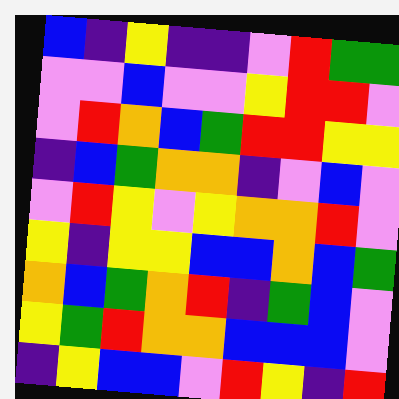[["blue", "indigo", "yellow", "indigo", "indigo", "violet", "red", "green", "green"], ["violet", "violet", "blue", "violet", "violet", "yellow", "red", "red", "violet"], ["violet", "red", "orange", "blue", "green", "red", "red", "yellow", "yellow"], ["indigo", "blue", "green", "orange", "orange", "indigo", "violet", "blue", "violet"], ["violet", "red", "yellow", "violet", "yellow", "orange", "orange", "red", "violet"], ["yellow", "indigo", "yellow", "yellow", "blue", "blue", "orange", "blue", "green"], ["orange", "blue", "green", "orange", "red", "indigo", "green", "blue", "violet"], ["yellow", "green", "red", "orange", "orange", "blue", "blue", "blue", "violet"], ["indigo", "yellow", "blue", "blue", "violet", "red", "yellow", "indigo", "red"]]